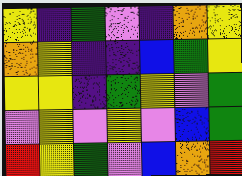[["yellow", "indigo", "green", "violet", "indigo", "orange", "yellow"], ["orange", "yellow", "indigo", "indigo", "blue", "green", "yellow"], ["yellow", "yellow", "indigo", "green", "yellow", "violet", "green"], ["violet", "yellow", "violet", "yellow", "violet", "blue", "green"], ["red", "yellow", "green", "violet", "blue", "orange", "red"]]